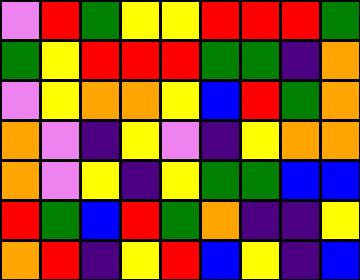[["violet", "red", "green", "yellow", "yellow", "red", "red", "red", "green"], ["green", "yellow", "red", "red", "red", "green", "green", "indigo", "orange"], ["violet", "yellow", "orange", "orange", "yellow", "blue", "red", "green", "orange"], ["orange", "violet", "indigo", "yellow", "violet", "indigo", "yellow", "orange", "orange"], ["orange", "violet", "yellow", "indigo", "yellow", "green", "green", "blue", "blue"], ["red", "green", "blue", "red", "green", "orange", "indigo", "indigo", "yellow"], ["orange", "red", "indigo", "yellow", "red", "blue", "yellow", "indigo", "blue"]]